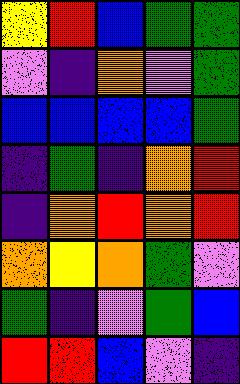[["yellow", "red", "blue", "green", "green"], ["violet", "indigo", "orange", "violet", "green"], ["blue", "blue", "blue", "blue", "green"], ["indigo", "green", "indigo", "orange", "red"], ["indigo", "orange", "red", "orange", "red"], ["orange", "yellow", "orange", "green", "violet"], ["green", "indigo", "violet", "green", "blue"], ["red", "red", "blue", "violet", "indigo"]]